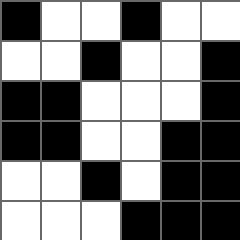[["black", "white", "white", "black", "white", "white"], ["white", "white", "black", "white", "white", "black"], ["black", "black", "white", "white", "white", "black"], ["black", "black", "white", "white", "black", "black"], ["white", "white", "black", "white", "black", "black"], ["white", "white", "white", "black", "black", "black"]]